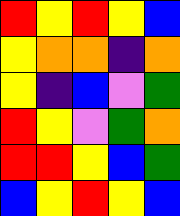[["red", "yellow", "red", "yellow", "blue"], ["yellow", "orange", "orange", "indigo", "orange"], ["yellow", "indigo", "blue", "violet", "green"], ["red", "yellow", "violet", "green", "orange"], ["red", "red", "yellow", "blue", "green"], ["blue", "yellow", "red", "yellow", "blue"]]